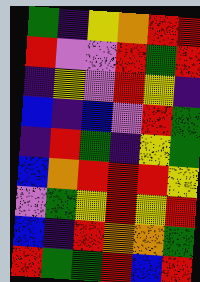[["green", "indigo", "yellow", "orange", "red", "red"], ["red", "violet", "violet", "red", "green", "red"], ["indigo", "yellow", "violet", "red", "yellow", "indigo"], ["blue", "indigo", "blue", "violet", "red", "green"], ["indigo", "red", "green", "indigo", "yellow", "green"], ["blue", "orange", "red", "red", "red", "yellow"], ["violet", "green", "yellow", "red", "yellow", "red"], ["blue", "indigo", "red", "orange", "orange", "green"], ["red", "green", "green", "red", "blue", "red"]]